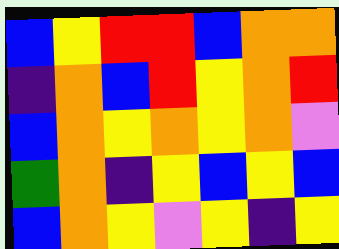[["blue", "yellow", "red", "red", "blue", "orange", "orange"], ["indigo", "orange", "blue", "red", "yellow", "orange", "red"], ["blue", "orange", "yellow", "orange", "yellow", "orange", "violet"], ["green", "orange", "indigo", "yellow", "blue", "yellow", "blue"], ["blue", "orange", "yellow", "violet", "yellow", "indigo", "yellow"]]